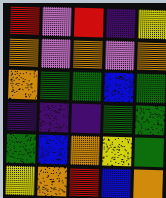[["red", "violet", "red", "indigo", "yellow"], ["orange", "violet", "orange", "violet", "orange"], ["orange", "green", "green", "blue", "green"], ["indigo", "indigo", "indigo", "green", "green"], ["green", "blue", "orange", "yellow", "green"], ["yellow", "orange", "red", "blue", "orange"]]